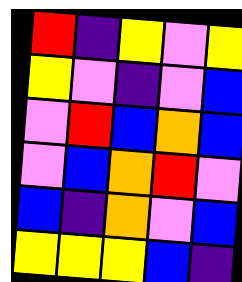[["red", "indigo", "yellow", "violet", "yellow"], ["yellow", "violet", "indigo", "violet", "blue"], ["violet", "red", "blue", "orange", "blue"], ["violet", "blue", "orange", "red", "violet"], ["blue", "indigo", "orange", "violet", "blue"], ["yellow", "yellow", "yellow", "blue", "indigo"]]